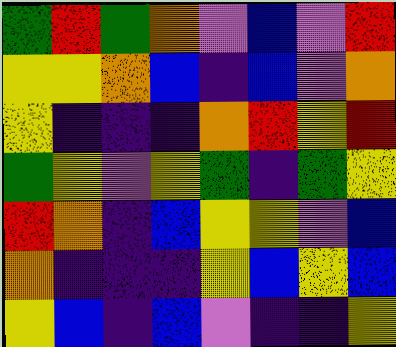[["green", "red", "green", "orange", "violet", "blue", "violet", "red"], ["yellow", "yellow", "orange", "blue", "indigo", "blue", "violet", "orange"], ["yellow", "indigo", "indigo", "indigo", "orange", "red", "yellow", "red"], ["green", "yellow", "violet", "yellow", "green", "indigo", "green", "yellow"], ["red", "orange", "indigo", "blue", "yellow", "yellow", "violet", "blue"], ["orange", "indigo", "indigo", "indigo", "yellow", "blue", "yellow", "blue"], ["yellow", "blue", "indigo", "blue", "violet", "indigo", "indigo", "yellow"]]